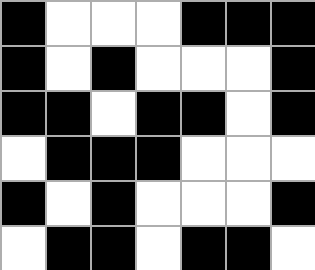[["black", "white", "white", "white", "black", "black", "black"], ["black", "white", "black", "white", "white", "white", "black"], ["black", "black", "white", "black", "black", "white", "black"], ["white", "black", "black", "black", "white", "white", "white"], ["black", "white", "black", "white", "white", "white", "black"], ["white", "black", "black", "white", "black", "black", "white"]]